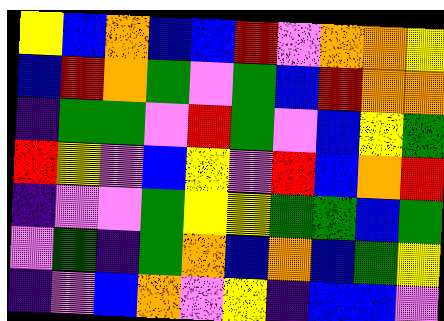[["yellow", "blue", "orange", "blue", "blue", "red", "violet", "orange", "orange", "yellow"], ["blue", "red", "orange", "green", "violet", "green", "blue", "red", "orange", "orange"], ["indigo", "green", "green", "violet", "red", "green", "violet", "blue", "yellow", "green"], ["red", "yellow", "violet", "blue", "yellow", "violet", "red", "blue", "orange", "red"], ["indigo", "violet", "violet", "green", "yellow", "yellow", "green", "green", "blue", "green"], ["violet", "green", "indigo", "green", "orange", "blue", "orange", "blue", "green", "yellow"], ["indigo", "violet", "blue", "orange", "violet", "yellow", "indigo", "blue", "blue", "violet"]]